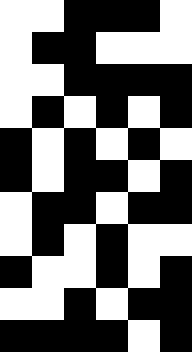[["white", "white", "black", "black", "black", "white"], ["white", "black", "black", "white", "white", "white"], ["white", "white", "black", "black", "black", "black"], ["white", "black", "white", "black", "white", "black"], ["black", "white", "black", "white", "black", "white"], ["black", "white", "black", "black", "white", "black"], ["white", "black", "black", "white", "black", "black"], ["white", "black", "white", "black", "white", "white"], ["black", "white", "white", "black", "white", "black"], ["white", "white", "black", "white", "black", "black"], ["black", "black", "black", "black", "white", "black"]]